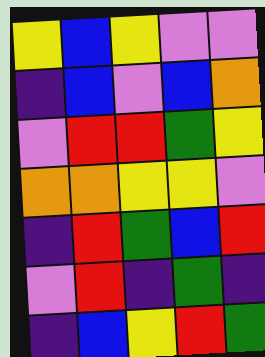[["yellow", "blue", "yellow", "violet", "violet"], ["indigo", "blue", "violet", "blue", "orange"], ["violet", "red", "red", "green", "yellow"], ["orange", "orange", "yellow", "yellow", "violet"], ["indigo", "red", "green", "blue", "red"], ["violet", "red", "indigo", "green", "indigo"], ["indigo", "blue", "yellow", "red", "green"]]